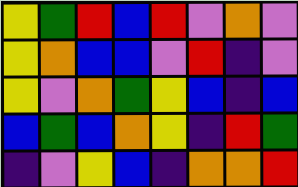[["yellow", "green", "red", "blue", "red", "violet", "orange", "violet"], ["yellow", "orange", "blue", "blue", "violet", "red", "indigo", "violet"], ["yellow", "violet", "orange", "green", "yellow", "blue", "indigo", "blue"], ["blue", "green", "blue", "orange", "yellow", "indigo", "red", "green"], ["indigo", "violet", "yellow", "blue", "indigo", "orange", "orange", "red"]]